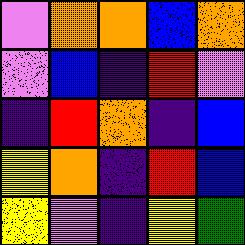[["violet", "orange", "orange", "blue", "orange"], ["violet", "blue", "indigo", "red", "violet"], ["indigo", "red", "orange", "indigo", "blue"], ["yellow", "orange", "indigo", "red", "blue"], ["yellow", "violet", "indigo", "yellow", "green"]]